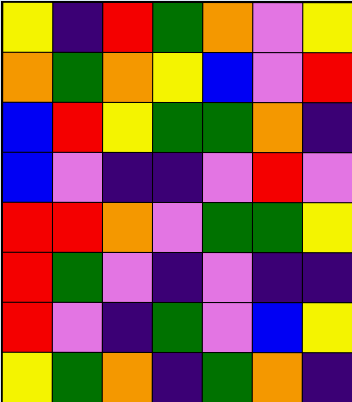[["yellow", "indigo", "red", "green", "orange", "violet", "yellow"], ["orange", "green", "orange", "yellow", "blue", "violet", "red"], ["blue", "red", "yellow", "green", "green", "orange", "indigo"], ["blue", "violet", "indigo", "indigo", "violet", "red", "violet"], ["red", "red", "orange", "violet", "green", "green", "yellow"], ["red", "green", "violet", "indigo", "violet", "indigo", "indigo"], ["red", "violet", "indigo", "green", "violet", "blue", "yellow"], ["yellow", "green", "orange", "indigo", "green", "orange", "indigo"]]